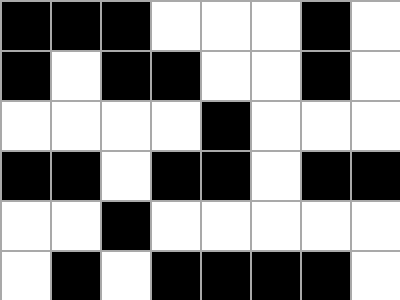[["black", "black", "black", "white", "white", "white", "black", "white"], ["black", "white", "black", "black", "white", "white", "black", "white"], ["white", "white", "white", "white", "black", "white", "white", "white"], ["black", "black", "white", "black", "black", "white", "black", "black"], ["white", "white", "black", "white", "white", "white", "white", "white"], ["white", "black", "white", "black", "black", "black", "black", "white"]]